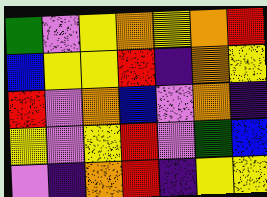[["green", "violet", "yellow", "orange", "yellow", "orange", "red"], ["blue", "yellow", "yellow", "red", "indigo", "orange", "yellow"], ["red", "violet", "orange", "blue", "violet", "orange", "indigo"], ["yellow", "violet", "yellow", "red", "violet", "green", "blue"], ["violet", "indigo", "orange", "red", "indigo", "yellow", "yellow"]]